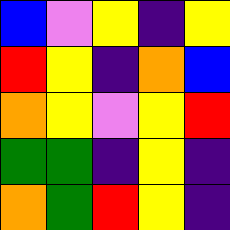[["blue", "violet", "yellow", "indigo", "yellow"], ["red", "yellow", "indigo", "orange", "blue"], ["orange", "yellow", "violet", "yellow", "red"], ["green", "green", "indigo", "yellow", "indigo"], ["orange", "green", "red", "yellow", "indigo"]]